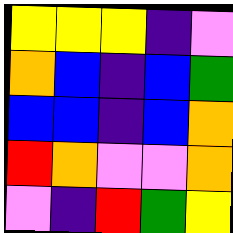[["yellow", "yellow", "yellow", "indigo", "violet"], ["orange", "blue", "indigo", "blue", "green"], ["blue", "blue", "indigo", "blue", "orange"], ["red", "orange", "violet", "violet", "orange"], ["violet", "indigo", "red", "green", "yellow"]]